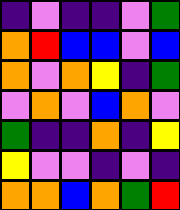[["indigo", "violet", "indigo", "indigo", "violet", "green"], ["orange", "red", "blue", "blue", "violet", "blue"], ["orange", "violet", "orange", "yellow", "indigo", "green"], ["violet", "orange", "violet", "blue", "orange", "violet"], ["green", "indigo", "indigo", "orange", "indigo", "yellow"], ["yellow", "violet", "violet", "indigo", "violet", "indigo"], ["orange", "orange", "blue", "orange", "green", "red"]]